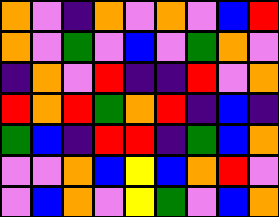[["orange", "violet", "indigo", "orange", "violet", "orange", "violet", "blue", "red"], ["orange", "violet", "green", "violet", "blue", "violet", "green", "orange", "violet"], ["indigo", "orange", "violet", "red", "indigo", "indigo", "red", "violet", "orange"], ["red", "orange", "red", "green", "orange", "red", "indigo", "blue", "indigo"], ["green", "blue", "indigo", "red", "red", "indigo", "green", "blue", "orange"], ["violet", "violet", "orange", "blue", "yellow", "blue", "orange", "red", "violet"], ["violet", "blue", "orange", "violet", "yellow", "green", "violet", "blue", "orange"]]